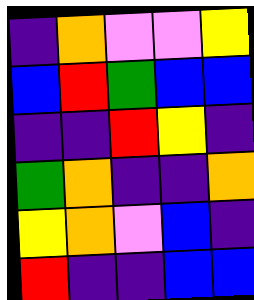[["indigo", "orange", "violet", "violet", "yellow"], ["blue", "red", "green", "blue", "blue"], ["indigo", "indigo", "red", "yellow", "indigo"], ["green", "orange", "indigo", "indigo", "orange"], ["yellow", "orange", "violet", "blue", "indigo"], ["red", "indigo", "indigo", "blue", "blue"]]